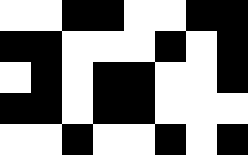[["white", "white", "black", "black", "white", "white", "black", "black"], ["black", "black", "white", "white", "white", "black", "white", "black"], ["white", "black", "white", "black", "black", "white", "white", "black"], ["black", "black", "white", "black", "black", "white", "white", "white"], ["white", "white", "black", "white", "white", "black", "white", "black"]]